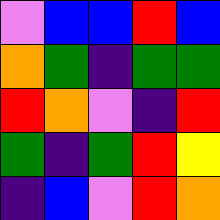[["violet", "blue", "blue", "red", "blue"], ["orange", "green", "indigo", "green", "green"], ["red", "orange", "violet", "indigo", "red"], ["green", "indigo", "green", "red", "yellow"], ["indigo", "blue", "violet", "red", "orange"]]